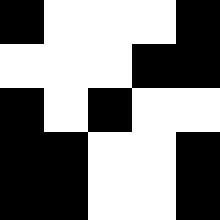[["black", "white", "white", "white", "black"], ["white", "white", "white", "black", "black"], ["black", "white", "black", "white", "white"], ["black", "black", "white", "white", "black"], ["black", "black", "white", "white", "black"]]